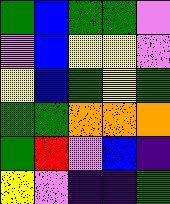[["green", "blue", "green", "green", "violet"], ["violet", "blue", "yellow", "yellow", "violet"], ["yellow", "blue", "green", "yellow", "green"], ["green", "green", "orange", "orange", "orange"], ["green", "red", "violet", "blue", "indigo"], ["yellow", "violet", "indigo", "indigo", "green"]]